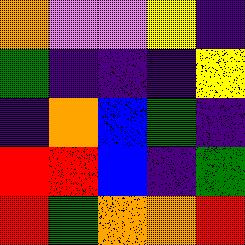[["orange", "violet", "violet", "yellow", "indigo"], ["green", "indigo", "indigo", "indigo", "yellow"], ["indigo", "orange", "blue", "green", "indigo"], ["red", "red", "blue", "indigo", "green"], ["red", "green", "orange", "orange", "red"]]